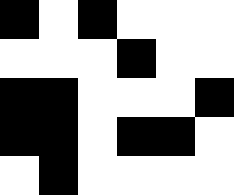[["black", "white", "black", "white", "white", "white"], ["white", "white", "white", "black", "white", "white"], ["black", "black", "white", "white", "white", "black"], ["black", "black", "white", "black", "black", "white"], ["white", "black", "white", "white", "white", "white"]]